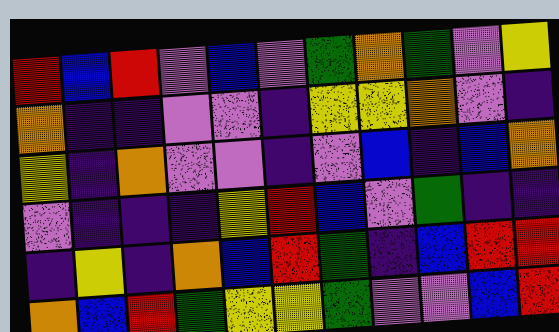[["red", "blue", "red", "violet", "blue", "violet", "green", "orange", "green", "violet", "yellow"], ["orange", "indigo", "indigo", "violet", "violet", "indigo", "yellow", "yellow", "orange", "violet", "indigo"], ["yellow", "indigo", "orange", "violet", "violet", "indigo", "violet", "blue", "indigo", "blue", "orange"], ["violet", "indigo", "indigo", "indigo", "yellow", "red", "blue", "violet", "green", "indigo", "indigo"], ["indigo", "yellow", "indigo", "orange", "blue", "red", "green", "indigo", "blue", "red", "red"], ["orange", "blue", "red", "green", "yellow", "yellow", "green", "violet", "violet", "blue", "red"]]